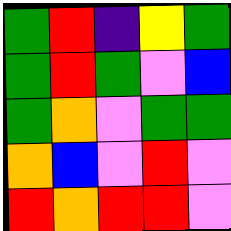[["green", "red", "indigo", "yellow", "green"], ["green", "red", "green", "violet", "blue"], ["green", "orange", "violet", "green", "green"], ["orange", "blue", "violet", "red", "violet"], ["red", "orange", "red", "red", "violet"]]